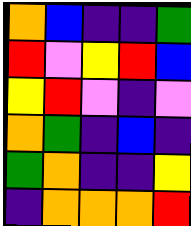[["orange", "blue", "indigo", "indigo", "green"], ["red", "violet", "yellow", "red", "blue"], ["yellow", "red", "violet", "indigo", "violet"], ["orange", "green", "indigo", "blue", "indigo"], ["green", "orange", "indigo", "indigo", "yellow"], ["indigo", "orange", "orange", "orange", "red"]]